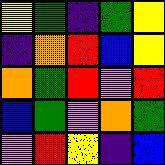[["yellow", "green", "indigo", "green", "yellow"], ["indigo", "orange", "red", "blue", "yellow"], ["orange", "green", "red", "violet", "red"], ["blue", "green", "violet", "orange", "green"], ["violet", "red", "yellow", "indigo", "blue"]]